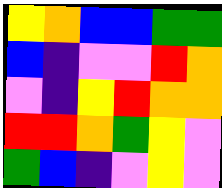[["yellow", "orange", "blue", "blue", "green", "green"], ["blue", "indigo", "violet", "violet", "red", "orange"], ["violet", "indigo", "yellow", "red", "orange", "orange"], ["red", "red", "orange", "green", "yellow", "violet"], ["green", "blue", "indigo", "violet", "yellow", "violet"]]